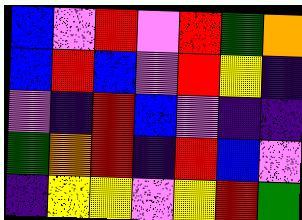[["blue", "violet", "red", "violet", "red", "green", "orange"], ["blue", "red", "blue", "violet", "red", "yellow", "indigo"], ["violet", "indigo", "red", "blue", "violet", "indigo", "indigo"], ["green", "orange", "red", "indigo", "red", "blue", "violet"], ["indigo", "yellow", "yellow", "violet", "yellow", "red", "green"]]